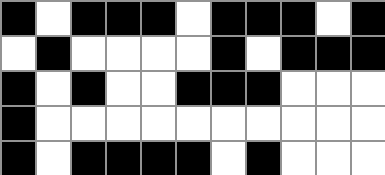[["black", "white", "black", "black", "black", "white", "black", "black", "black", "white", "black"], ["white", "black", "white", "white", "white", "white", "black", "white", "black", "black", "black"], ["black", "white", "black", "white", "white", "black", "black", "black", "white", "white", "white"], ["black", "white", "white", "white", "white", "white", "white", "white", "white", "white", "white"], ["black", "white", "black", "black", "black", "black", "white", "black", "white", "white", "white"]]